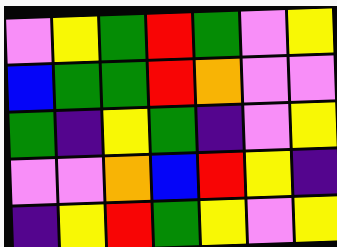[["violet", "yellow", "green", "red", "green", "violet", "yellow"], ["blue", "green", "green", "red", "orange", "violet", "violet"], ["green", "indigo", "yellow", "green", "indigo", "violet", "yellow"], ["violet", "violet", "orange", "blue", "red", "yellow", "indigo"], ["indigo", "yellow", "red", "green", "yellow", "violet", "yellow"]]